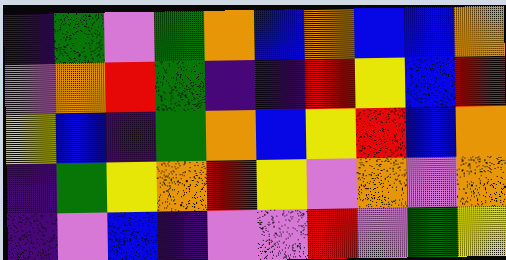[["indigo", "green", "violet", "green", "orange", "blue", "orange", "blue", "blue", "orange"], ["violet", "orange", "red", "green", "indigo", "indigo", "red", "yellow", "blue", "red"], ["yellow", "blue", "indigo", "green", "orange", "blue", "yellow", "red", "blue", "orange"], ["indigo", "green", "yellow", "orange", "red", "yellow", "violet", "orange", "violet", "orange"], ["indigo", "violet", "blue", "indigo", "violet", "violet", "red", "violet", "green", "yellow"]]